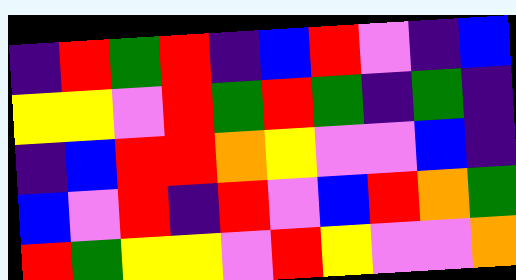[["indigo", "red", "green", "red", "indigo", "blue", "red", "violet", "indigo", "blue"], ["yellow", "yellow", "violet", "red", "green", "red", "green", "indigo", "green", "indigo"], ["indigo", "blue", "red", "red", "orange", "yellow", "violet", "violet", "blue", "indigo"], ["blue", "violet", "red", "indigo", "red", "violet", "blue", "red", "orange", "green"], ["red", "green", "yellow", "yellow", "violet", "red", "yellow", "violet", "violet", "orange"]]